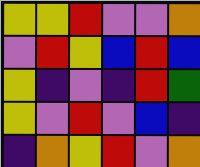[["yellow", "yellow", "red", "violet", "violet", "orange"], ["violet", "red", "yellow", "blue", "red", "blue"], ["yellow", "indigo", "violet", "indigo", "red", "green"], ["yellow", "violet", "red", "violet", "blue", "indigo"], ["indigo", "orange", "yellow", "red", "violet", "orange"]]